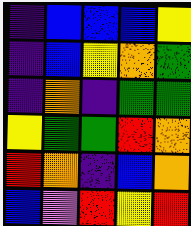[["indigo", "blue", "blue", "blue", "yellow"], ["indigo", "blue", "yellow", "orange", "green"], ["indigo", "orange", "indigo", "green", "green"], ["yellow", "green", "green", "red", "orange"], ["red", "orange", "indigo", "blue", "orange"], ["blue", "violet", "red", "yellow", "red"]]